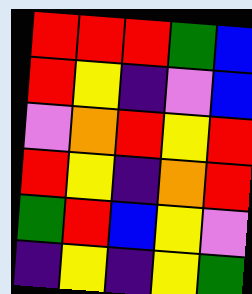[["red", "red", "red", "green", "blue"], ["red", "yellow", "indigo", "violet", "blue"], ["violet", "orange", "red", "yellow", "red"], ["red", "yellow", "indigo", "orange", "red"], ["green", "red", "blue", "yellow", "violet"], ["indigo", "yellow", "indigo", "yellow", "green"]]